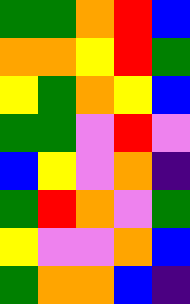[["green", "green", "orange", "red", "blue"], ["orange", "orange", "yellow", "red", "green"], ["yellow", "green", "orange", "yellow", "blue"], ["green", "green", "violet", "red", "violet"], ["blue", "yellow", "violet", "orange", "indigo"], ["green", "red", "orange", "violet", "green"], ["yellow", "violet", "violet", "orange", "blue"], ["green", "orange", "orange", "blue", "indigo"]]